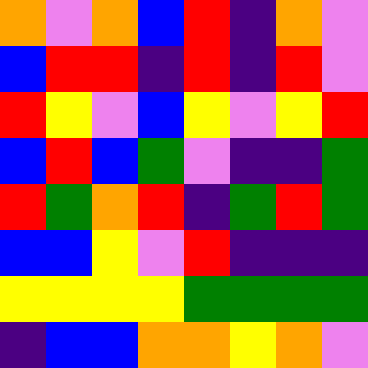[["orange", "violet", "orange", "blue", "red", "indigo", "orange", "violet"], ["blue", "red", "red", "indigo", "red", "indigo", "red", "violet"], ["red", "yellow", "violet", "blue", "yellow", "violet", "yellow", "red"], ["blue", "red", "blue", "green", "violet", "indigo", "indigo", "green"], ["red", "green", "orange", "red", "indigo", "green", "red", "green"], ["blue", "blue", "yellow", "violet", "red", "indigo", "indigo", "indigo"], ["yellow", "yellow", "yellow", "yellow", "green", "green", "green", "green"], ["indigo", "blue", "blue", "orange", "orange", "yellow", "orange", "violet"]]